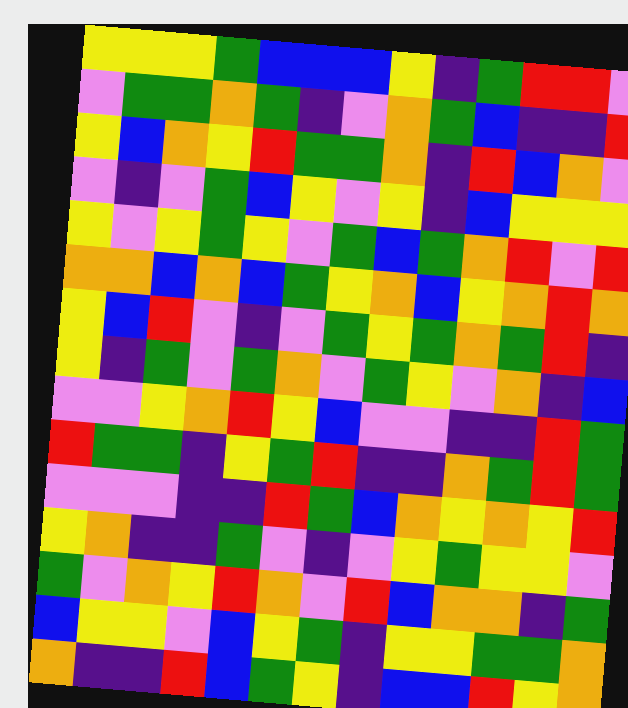[["yellow", "yellow", "yellow", "green", "blue", "blue", "blue", "yellow", "indigo", "green", "red", "red", "violet"], ["violet", "green", "green", "orange", "green", "indigo", "violet", "orange", "green", "blue", "indigo", "indigo", "red"], ["yellow", "blue", "orange", "yellow", "red", "green", "green", "orange", "indigo", "red", "blue", "orange", "violet"], ["violet", "indigo", "violet", "green", "blue", "yellow", "violet", "yellow", "indigo", "blue", "yellow", "yellow", "yellow"], ["yellow", "violet", "yellow", "green", "yellow", "violet", "green", "blue", "green", "orange", "red", "violet", "red"], ["orange", "orange", "blue", "orange", "blue", "green", "yellow", "orange", "blue", "yellow", "orange", "red", "orange"], ["yellow", "blue", "red", "violet", "indigo", "violet", "green", "yellow", "green", "orange", "green", "red", "indigo"], ["yellow", "indigo", "green", "violet", "green", "orange", "violet", "green", "yellow", "violet", "orange", "indigo", "blue"], ["violet", "violet", "yellow", "orange", "red", "yellow", "blue", "violet", "violet", "indigo", "indigo", "red", "green"], ["red", "green", "green", "indigo", "yellow", "green", "red", "indigo", "indigo", "orange", "green", "red", "green"], ["violet", "violet", "violet", "indigo", "indigo", "red", "green", "blue", "orange", "yellow", "orange", "yellow", "red"], ["yellow", "orange", "indigo", "indigo", "green", "violet", "indigo", "violet", "yellow", "green", "yellow", "yellow", "violet"], ["green", "violet", "orange", "yellow", "red", "orange", "violet", "red", "blue", "orange", "orange", "indigo", "green"], ["blue", "yellow", "yellow", "violet", "blue", "yellow", "green", "indigo", "yellow", "yellow", "green", "green", "orange"], ["orange", "indigo", "indigo", "red", "blue", "green", "yellow", "indigo", "blue", "blue", "red", "yellow", "orange"]]